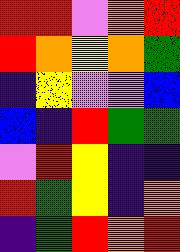[["red", "red", "violet", "orange", "red"], ["red", "orange", "yellow", "orange", "green"], ["indigo", "yellow", "violet", "violet", "blue"], ["blue", "indigo", "red", "green", "green"], ["violet", "red", "yellow", "indigo", "indigo"], ["red", "green", "yellow", "indigo", "orange"], ["indigo", "green", "red", "orange", "red"]]